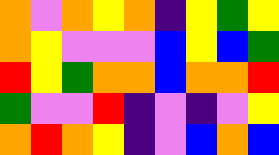[["orange", "violet", "orange", "yellow", "orange", "indigo", "yellow", "green", "yellow"], ["orange", "yellow", "violet", "violet", "violet", "blue", "yellow", "blue", "green"], ["red", "yellow", "green", "orange", "orange", "blue", "orange", "orange", "red"], ["green", "violet", "violet", "red", "indigo", "violet", "indigo", "violet", "yellow"], ["orange", "red", "orange", "yellow", "indigo", "violet", "blue", "orange", "blue"]]